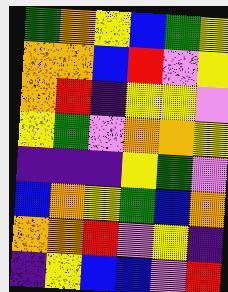[["green", "orange", "yellow", "blue", "green", "yellow"], ["orange", "orange", "blue", "red", "violet", "yellow"], ["orange", "red", "indigo", "yellow", "yellow", "violet"], ["yellow", "green", "violet", "orange", "orange", "yellow"], ["indigo", "indigo", "indigo", "yellow", "green", "violet"], ["blue", "orange", "yellow", "green", "blue", "orange"], ["orange", "orange", "red", "violet", "yellow", "indigo"], ["indigo", "yellow", "blue", "blue", "violet", "red"]]